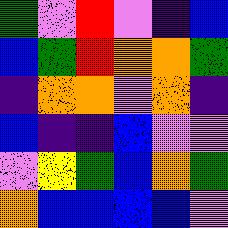[["green", "violet", "red", "violet", "indigo", "blue"], ["blue", "green", "red", "orange", "orange", "green"], ["indigo", "orange", "orange", "violet", "orange", "indigo"], ["blue", "indigo", "indigo", "blue", "violet", "violet"], ["violet", "yellow", "green", "blue", "orange", "green"], ["orange", "blue", "blue", "blue", "blue", "violet"]]